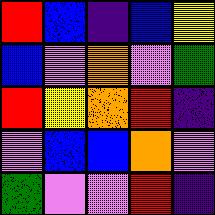[["red", "blue", "indigo", "blue", "yellow"], ["blue", "violet", "orange", "violet", "green"], ["red", "yellow", "orange", "red", "indigo"], ["violet", "blue", "blue", "orange", "violet"], ["green", "violet", "violet", "red", "indigo"]]